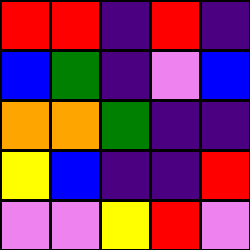[["red", "red", "indigo", "red", "indigo"], ["blue", "green", "indigo", "violet", "blue"], ["orange", "orange", "green", "indigo", "indigo"], ["yellow", "blue", "indigo", "indigo", "red"], ["violet", "violet", "yellow", "red", "violet"]]